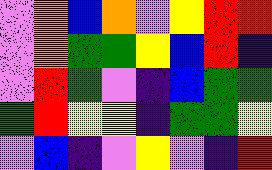[["violet", "orange", "blue", "orange", "violet", "yellow", "red", "red"], ["violet", "orange", "green", "green", "yellow", "blue", "red", "indigo"], ["violet", "red", "green", "violet", "indigo", "blue", "green", "green"], ["green", "red", "yellow", "yellow", "indigo", "green", "green", "yellow"], ["violet", "blue", "indigo", "violet", "yellow", "violet", "indigo", "red"]]